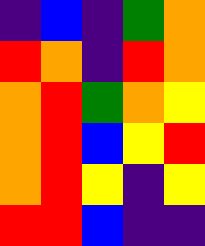[["indigo", "blue", "indigo", "green", "orange"], ["red", "orange", "indigo", "red", "orange"], ["orange", "red", "green", "orange", "yellow"], ["orange", "red", "blue", "yellow", "red"], ["orange", "red", "yellow", "indigo", "yellow"], ["red", "red", "blue", "indigo", "indigo"]]